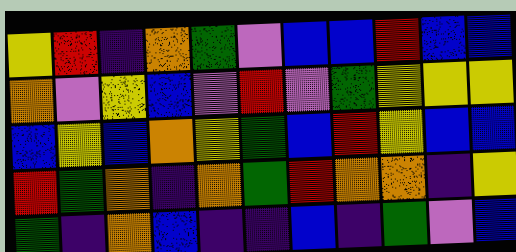[["yellow", "red", "indigo", "orange", "green", "violet", "blue", "blue", "red", "blue", "blue"], ["orange", "violet", "yellow", "blue", "violet", "red", "violet", "green", "yellow", "yellow", "yellow"], ["blue", "yellow", "blue", "orange", "yellow", "green", "blue", "red", "yellow", "blue", "blue"], ["red", "green", "orange", "indigo", "orange", "green", "red", "orange", "orange", "indigo", "yellow"], ["green", "indigo", "orange", "blue", "indigo", "indigo", "blue", "indigo", "green", "violet", "blue"]]